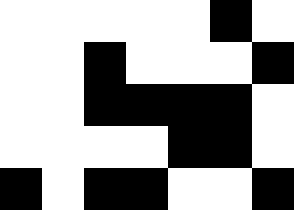[["white", "white", "white", "white", "white", "black", "white"], ["white", "white", "black", "white", "white", "white", "black"], ["white", "white", "black", "black", "black", "black", "white"], ["white", "white", "white", "white", "black", "black", "white"], ["black", "white", "black", "black", "white", "white", "black"]]